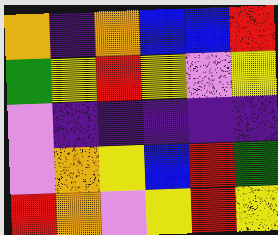[["orange", "indigo", "orange", "blue", "blue", "red"], ["green", "yellow", "red", "yellow", "violet", "yellow"], ["violet", "indigo", "indigo", "indigo", "indigo", "indigo"], ["violet", "orange", "yellow", "blue", "red", "green"], ["red", "orange", "violet", "yellow", "red", "yellow"]]